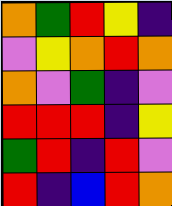[["orange", "green", "red", "yellow", "indigo"], ["violet", "yellow", "orange", "red", "orange"], ["orange", "violet", "green", "indigo", "violet"], ["red", "red", "red", "indigo", "yellow"], ["green", "red", "indigo", "red", "violet"], ["red", "indigo", "blue", "red", "orange"]]